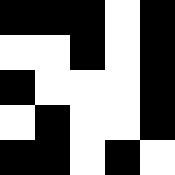[["black", "black", "black", "white", "black"], ["white", "white", "black", "white", "black"], ["black", "white", "white", "white", "black"], ["white", "black", "white", "white", "black"], ["black", "black", "white", "black", "white"]]